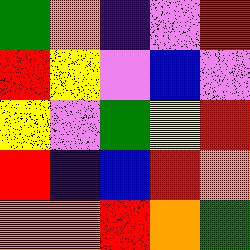[["green", "orange", "indigo", "violet", "red"], ["red", "yellow", "violet", "blue", "violet"], ["yellow", "violet", "green", "yellow", "red"], ["red", "indigo", "blue", "red", "orange"], ["orange", "orange", "red", "orange", "green"]]